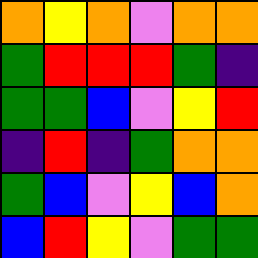[["orange", "yellow", "orange", "violet", "orange", "orange"], ["green", "red", "red", "red", "green", "indigo"], ["green", "green", "blue", "violet", "yellow", "red"], ["indigo", "red", "indigo", "green", "orange", "orange"], ["green", "blue", "violet", "yellow", "blue", "orange"], ["blue", "red", "yellow", "violet", "green", "green"]]